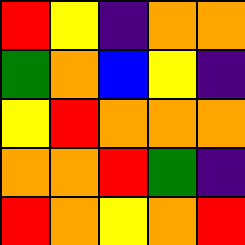[["red", "yellow", "indigo", "orange", "orange"], ["green", "orange", "blue", "yellow", "indigo"], ["yellow", "red", "orange", "orange", "orange"], ["orange", "orange", "red", "green", "indigo"], ["red", "orange", "yellow", "orange", "red"]]